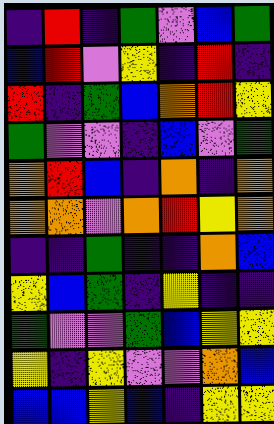[["indigo", "red", "indigo", "green", "violet", "blue", "green"], ["blue", "red", "violet", "yellow", "indigo", "red", "indigo"], ["red", "indigo", "green", "blue", "orange", "red", "yellow"], ["green", "violet", "violet", "indigo", "blue", "violet", "green"], ["orange", "red", "blue", "indigo", "orange", "indigo", "orange"], ["orange", "orange", "violet", "orange", "red", "yellow", "orange"], ["indigo", "indigo", "green", "indigo", "indigo", "orange", "blue"], ["yellow", "blue", "green", "indigo", "yellow", "indigo", "indigo"], ["green", "violet", "violet", "green", "blue", "yellow", "yellow"], ["yellow", "indigo", "yellow", "violet", "violet", "orange", "blue"], ["blue", "blue", "yellow", "blue", "indigo", "yellow", "yellow"]]